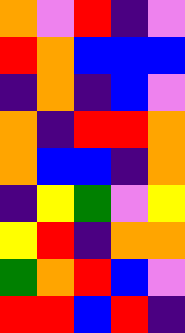[["orange", "violet", "red", "indigo", "violet"], ["red", "orange", "blue", "blue", "blue"], ["indigo", "orange", "indigo", "blue", "violet"], ["orange", "indigo", "red", "red", "orange"], ["orange", "blue", "blue", "indigo", "orange"], ["indigo", "yellow", "green", "violet", "yellow"], ["yellow", "red", "indigo", "orange", "orange"], ["green", "orange", "red", "blue", "violet"], ["red", "red", "blue", "red", "indigo"]]